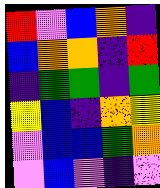[["red", "violet", "blue", "orange", "indigo"], ["blue", "orange", "orange", "indigo", "red"], ["indigo", "green", "green", "indigo", "green"], ["yellow", "blue", "indigo", "orange", "yellow"], ["violet", "blue", "blue", "green", "orange"], ["violet", "blue", "violet", "indigo", "violet"]]